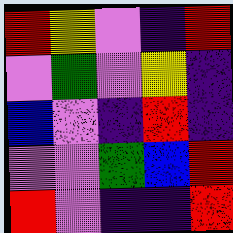[["red", "yellow", "violet", "indigo", "red"], ["violet", "green", "violet", "yellow", "indigo"], ["blue", "violet", "indigo", "red", "indigo"], ["violet", "violet", "green", "blue", "red"], ["red", "violet", "indigo", "indigo", "red"]]